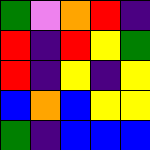[["green", "violet", "orange", "red", "indigo"], ["red", "indigo", "red", "yellow", "green"], ["red", "indigo", "yellow", "indigo", "yellow"], ["blue", "orange", "blue", "yellow", "yellow"], ["green", "indigo", "blue", "blue", "blue"]]